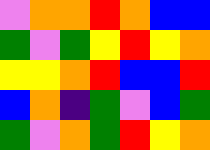[["violet", "orange", "orange", "red", "orange", "blue", "blue"], ["green", "violet", "green", "yellow", "red", "yellow", "orange"], ["yellow", "yellow", "orange", "red", "blue", "blue", "red"], ["blue", "orange", "indigo", "green", "violet", "blue", "green"], ["green", "violet", "orange", "green", "red", "yellow", "orange"]]